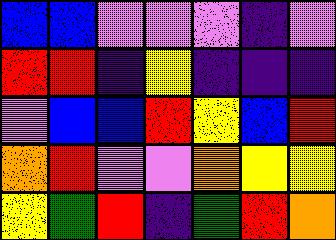[["blue", "blue", "violet", "violet", "violet", "indigo", "violet"], ["red", "red", "indigo", "yellow", "indigo", "indigo", "indigo"], ["violet", "blue", "blue", "red", "yellow", "blue", "red"], ["orange", "red", "violet", "violet", "orange", "yellow", "yellow"], ["yellow", "green", "red", "indigo", "green", "red", "orange"]]